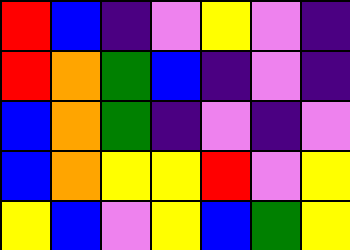[["red", "blue", "indigo", "violet", "yellow", "violet", "indigo"], ["red", "orange", "green", "blue", "indigo", "violet", "indigo"], ["blue", "orange", "green", "indigo", "violet", "indigo", "violet"], ["blue", "orange", "yellow", "yellow", "red", "violet", "yellow"], ["yellow", "blue", "violet", "yellow", "blue", "green", "yellow"]]